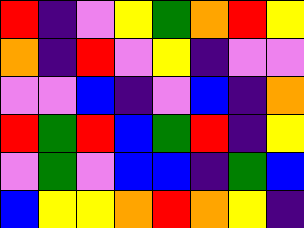[["red", "indigo", "violet", "yellow", "green", "orange", "red", "yellow"], ["orange", "indigo", "red", "violet", "yellow", "indigo", "violet", "violet"], ["violet", "violet", "blue", "indigo", "violet", "blue", "indigo", "orange"], ["red", "green", "red", "blue", "green", "red", "indigo", "yellow"], ["violet", "green", "violet", "blue", "blue", "indigo", "green", "blue"], ["blue", "yellow", "yellow", "orange", "red", "orange", "yellow", "indigo"]]